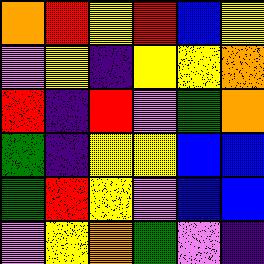[["orange", "red", "yellow", "red", "blue", "yellow"], ["violet", "yellow", "indigo", "yellow", "yellow", "orange"], ["red", "indigo", "red", "violet", "green", "orange"], ["green", "indigo", "yellow", "yellow", "blue", "blue"], ["green", "red", "yellow", "violet", "blue", "blue"], ["violet", "yellow", "orange", "green", "violet", "indigo"]]